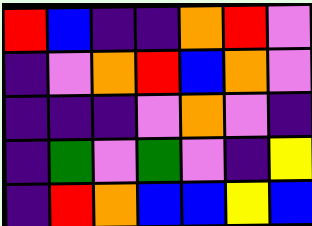[["red", "blue", "indigo", "indigo", "orange", "red", "violet"], ["indigo", "violet", "orange", "red", "blue", "orange", "violet"], ["indigo", "indigo", "indigo", "violet", "orange", "violet", "indigo"], ["indigo", "green", "violet", "green", "violet", "indigo", "yellow"], ["indigo", "red", "orange", "blue", "blue", "yellow", "blue"]]